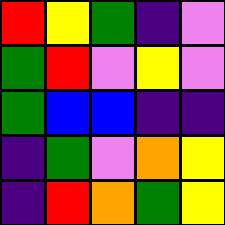[["red", "yellow", "green", "indigo", "violet"], ["green", "red", "violet", "yellow", "violet"], ["green", "blue", "blue", "indigo", "indigo"], ["indigo", "green", "violet", "orange", "yellow"], ["indigo", "red", "orange", "green", "yellow"]]